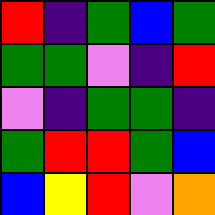[["red", "indigo", "green", "blue", "green"], ["green", "green", "violet", "indigo", "red"], ["violet", "indigo", "green", "green", "indigo"], ["green", "red", "red", "green", "blue"], ["blue", "yellow", "red", "violet", "orange"]]